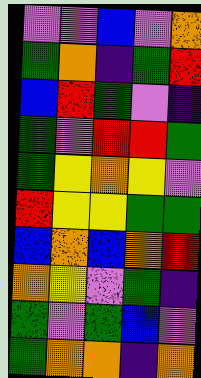[["violet", "violet", "blue", "violet", "orange"], ["green", "orange", "indigo", "green", "red"], ["blue", "red", "green", "violet", "indigo"], ["green", "violet", "red", "red", "green"], ["green", "yellow", "orange", "yellow", "violet"], ["red", "yellow", "yellow", "green", "green"], ["blue", "orange", "blue", "orange", "red"], ["orange", "yellow", "violet", "green", "indigo"], ["green", "violet", "green", "blue", "violet"], ["green", "orange", "orange", "indigo", "orange"]]